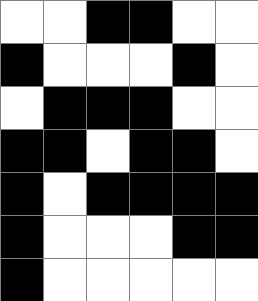[["white", "white", "black", "black", "white", "white"], ["black", "white", "white", "white", "black", "white"], ["white", "black", "black", "black", "white", "white"], ["black", "black", "white", "black", "black", "white"], ["black", "white", "black", "black", "black", "black"], ["black", "white", "white", "white", "black", "black"], ["black", "white", "white", "white", "white", "white"]]